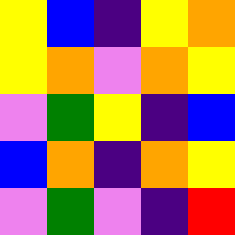[["yellow", "blue", "indigo", "yellow", "orange"], ["yellow", "orange", "violet", "orange", "yellow"], ["violet", "green", "yellow", "indigo", "blue"], ["blue", "orange", "indigo", "orange", "yellow"], ["violet", "green", "violet", "indigo", "red"]]